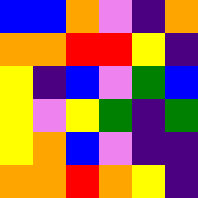[["blue", "blue", "orange", "violet", "indigo", "orange"], ["orange", "orange", "red", "red", "yellow", "indigo"], ["yellow", "indigo", "blue", "violet", "green", "blue"], ["yellow", "violet", "yellow", "green", "indigo", "green"], ["yellow", "orange", "blue", "violet", "indigo", "indigo"], ["orange", "orange", "red", "orange", "yellow", "indigo"]]